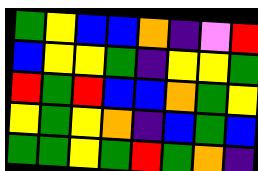[["green", "yellow", "blue", "blue", "orange", "indigo", "violet", "red"], ["blue", "yellow", "yellow", "green", "indigo", "yellow", "yellow", "green"], ["red", "green", "red", "blue", "blue", "orange", "green", "yellow"], ["yellow", "green", "yellow", "orange", "indigo", "blue", "green", "blue"], ["green", "green", "yellow", "green", "red", "green", "orange", "indigo"]]